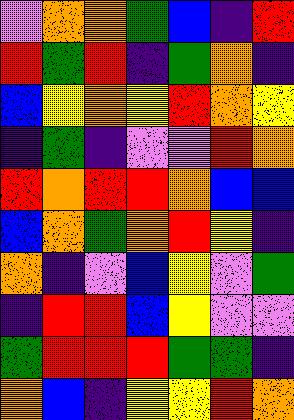[["violet", "orange", "orange", "green", "blue", "indigo", "red"], ["red", "green", "red", "indigo", "green", "orange", "indigo"], ["blue", "yellow", "orange", "yellow", "red", "orange", "yellow"], ["indigo", "green", "indigo", "violet", "violet", "red", "orange"], ["red", "orange", "red", "red", "orange", "blue", "blue"], ["blue", "orange", "green", "orange", "red", "yellow", "indigo"], ["orange", "indigo", "violet", "blue", "yellow", "violet", "green"], ["indigo", "red", "red", "blue", "yellow", "violet", "violet"], ["green", "red", "red", "red", "green", "green", "indigo"], ["orange", "blue", "indigo", "yellow", "yellow", "red", "orange"]]